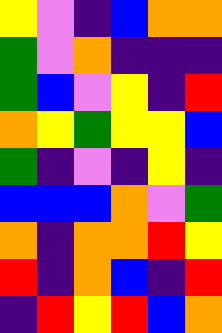[["yellow", "violet", "indigo", "blue", "orange", "orange"], ["green", "violet", "orange", "indigo", "indigo", "indigo"], ["green", "blue", "violet", "yellow", "indigo", "red"], ["orange", "yellow", "green", "yellow", "yellow", "blue"], ["green", "indigo", "violet", "indigo", "yellow", "indigo"], ["blue", "blue", "blue", "orange", "violet", "green"], ["orange", "indigo", "orange", "orange", "red", "yellow"], ["red", "indigo", "orange", "blue", "indigo", "red"], ["indigo", "red", "yellow", "red", "blue", "orange"]]